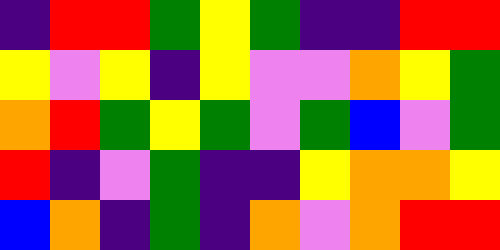[["indigo", "red", "red", "green", "yellow", "green", "indigo", "indigo", "red", "red"], ["yellow", "violet", "yellow", "indigo", "yellow", "violet", "violet", "orange", "yellow", "green"], ["orange", "red", "green", "yellow", "green", "violet", "green", "blue", "violet", "green"], ["red", "indigo", "violet", "green", "indigo", "indigo", "yellow", "orange", "orange", "yellow"], ["blue", "orange", "indigo", "green", "indigo", "orange", "violet", "orange", "red", "red"]]